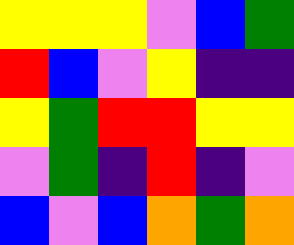[["yellow", "yellow", "yellow", "violet", "blue", "green"], ["red", "blue", "violet", "yellow", "indigo", "indigo"], ["yellow", "green", "red", "red", "yellow", "yellow"], ["violet", "green", "indigo", "red", "indigo", "violet"], ["blue", "violet", "blue", "orange", "green", "orange"]]